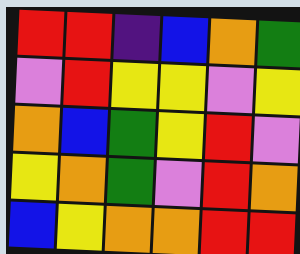[["red", "red", "indigo", "blue", "orange", "green"], ["violet", "red", "yellow", "yellow", "violet", "yellow"], ["orange", "blue", "green", "yellow", "red", "violet"], ["yellow", "orange", "green", "violet", "red", "orange"], ["blue", "yellow", "orange", "orange", "red", "red"]]